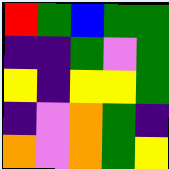[["red", "green", "blue", "green", "green"], ["indigo", "indigo", "green", "violet", "green"], ["yellow", "indigo", "yellow", "yellow", "green"], ["indigo", "violet", "orange", "green", "indigo"], ["orange", "violet", "orange", "green", "yellow"]]